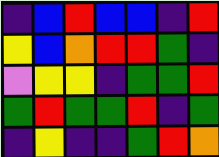[["indigo", "blue", "red", "blue", "blue", "indigo", "red"], ["yellow", "blue", "orange", "red", "red", "green", "indigo"], ["violet", "yellow", "yellow", "indigo", "green", "green", "red"], ["green", "red", "green", "green", "red", "indigo", "green"], ["indigo", "yellow", "indigo", "indigo", "green", "red", "orange"]]